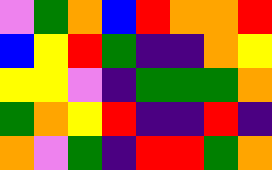[["violet", "green", "orange", "blue", "red", "orange", "orange", "red"], ["blue", "yellow", "red", "green", "indigo", "indigo", "orange", "yellow"], ["yellow", "yellow", "violet", "indigo", "green", "green", "green", "orange"], ["green", "orange", "yellow", "red", "indigo", "indigo", "red", "indigo"], ["orange", "violet", "green", "indigo", "red", "red", "green", "orange"]]